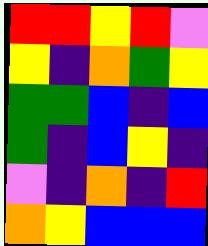[["red", "red", "yellow", "red", "violet"], ["yellow", "indigo", "orange", "green", "yellow"], ["green", "green", "blue", "indigo", "blue"], ["green", "indigo", "blue", "yellow", "indigo"], ["violet", "indigo", "orange", "indigo", "red"], ["orange", "yellow", "blue", "blue", "blue"]]